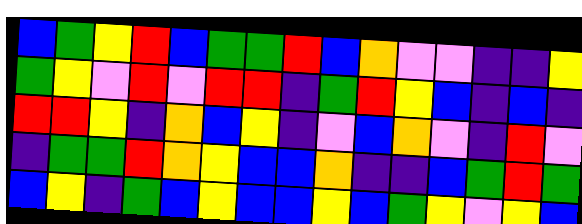[["blue", "green", "yellow", "red", "blue", "green", "green", "red", "blue", "orange", "violet", "violet", "indigo", "indigo", "yellow"], ["green", "yellow", "violet", "red", "violet", "red", "red", "indigo", "green", "red", "yellow", "blue", "indigo", "blue", "indigo"], ["red", "red", "yellow", "indigo", "orange", "blue", "yellow", "indigo", "violet", "blue", "orange", "violet", "indigo", "red", "violet"], ["indigo", "green", "green", "red", "orange", "yellow", "blue", "blue", "orange", "indigo", "indigo", "blue", "green", "red", "green"], ["blue", "yellow", "indigo", "green", "blue", "yellow", "blue", "blue", "yellow", "blue", "green", "yellow", "violet", "yellow", "blue"]]